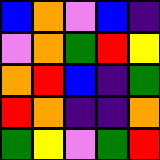[["blue", "orange", "violet", "blue", "indigo"], ["violet", "orange", "green", "red", "yellow"], ["orange", "red", "blue", "indigo", "green"], ["red", "orange", "indigo", "indigo", "orange"], ["green", "yellow", "violet", "green", "red"]]